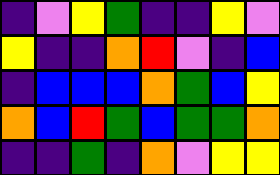[["indigo", "violet", "yellow", "green", "indigo", "indigo", "yellow", "violet"], ["yellow", "indigo", "indigo", "orange", "red", "violet", "indigo", "blue"], ["indigo", "blue", "blue", "blue", "orange", "green", "blue", "yellow"], ["orange", "blue", "red", "green", "blue", "green", "green", "orange"], ["indigo", "indigo", "green", "indigo", "orange", "violet", "yellow", "yellow"]]